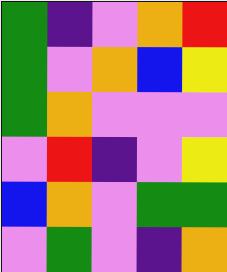[["green", "indigo", "violet", "orange", "red"], ["green", "violet", "orange", "blue", "yellow"], ["green", "orange", "violet", "violet", "violet"], ["violet", "red", "indigo", "violet", "yellow"], ["blue", "orange", "violet", "green", "green"], ["violet", "green", "violet", "indigo", "orange"]]